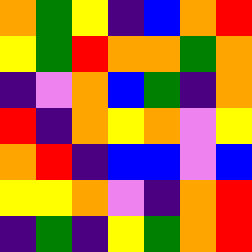[["orange", "green", "yellow", "indigo", "blue", "orange", "red"], ["yellow", "green", "red", "orange", "orange", "green", "orange"], ["indigo", "violet", "orange", "blue", "green", "indigo", "orange"], ["red", "indigo", "orange", "yellow", "orange", "violet", "yellow"], ["orange", "red", "indigo", "blue", "blue", "violet", "blue"], ["yellow", "yellow", "orange", "violet", "indigo", "orange", "red"], ["indigo", "green", "indigo", "yellow", "green", "orange", "red"]]